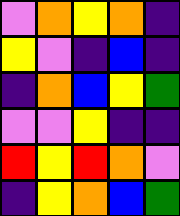[["violet", "orange", "yellow", "orange", "indigo"], ["yellow", "violet", "indigo", "blue", "indigo"], ["indigo", "orange", "blue", "yellow", "green"], ["violet", "violet", "yellow", "indigo", "indigo"], ["red", "yellow", "red", "orange", "violet"], ["indigo", "yellow", "orange", "blue", "green"]]